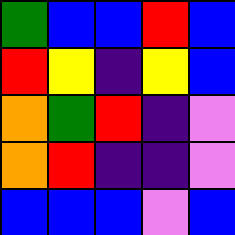[["green", "blue", "blue", "red", "blue"], ["red", "yellow", "indigo", "yellow", "blue"], ["orange", "green", "red", "indigo", "violet"], ["orange", "red", "indigo", "indigo", "violet"], ["blue", "blue", "blue", "violet", "blue"]]